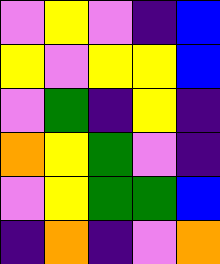[["violet", "yellow", "violet", "indigo", "blue"], ["yellow", "violet", "yellow", "yellow", "blue"], ["violet", "green", "indigo", "yellow", "indigo"], ["orange", "yellow", "green", "violet", "indigo"], ["violet", "yellow", "green", "green", "blue"], ["indigo", "orange", "indigo", "violet", "orange"]]